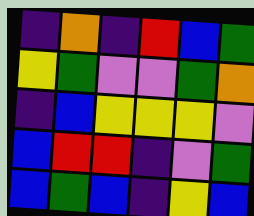[["indigo", "orange", "indigo", "red", "blue", "green"], ["yellow", "green", "violet", "violet", "green", "orange"], ["indigo", "blue", "yellow", "yellow", "yellow", "violet"], ["blue", "red", "red", "indigo", "violet", "green"], ["blue", "green", "blue", "indigo", "yellow", "blue"]]